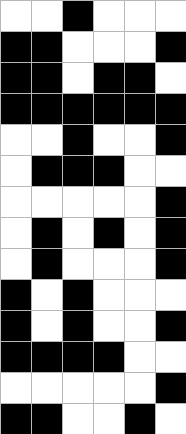[["white", "white", "black", "white", "white", "white"], ["black", "black", "white", "white", "white", "black"], ["black", "black", "white", "black", "black", "white"], ["black", "black", "black", "black", "black", "black"], ["white", "white", "black", "white", "white", "black"], ["white", "black", "black", "black", "white", "white"], ["white", "white", "white", "white", "white", "black"], ["white", "black", "white", "black", "white", "black"], ["white", "black", "white", "white", "white", "black"], ["black", "white", "black", "white", "white", "white"], ["black", "white", "black", "white", "white", "black"], ["black", "black", "black", "black", "white", "white"], ["white", "white", "white", "white", "white", "black"], ["black", "black", "white", "white", "black", "white"]]